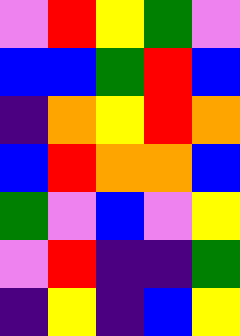[["violet", "red", "yellow", "green", "violet"], ["blue", "blue", "green", "red", "blue"], ["indigo", "orange", "yellow", "red", "orange"], ["blue", "red", "orange", "orange", "blue"], ["green", "violet", "blue", "violet", "yellow"], ["violet", "red", "indigo", "indigo", "green"], ["indigo", "yellow", "indigo", "blue", "yellow"]]